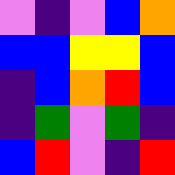[["violet", "indigo", "violet", "blue", "orange"], ["blue", "blue", "yellow", "yellow", "blue"], ["indigo", "blue", "orange", "red", "blue"], ["indigo", "green", "violet", "green", "indigo"], ["blue", "red", "violet", "indigo", "red"]]